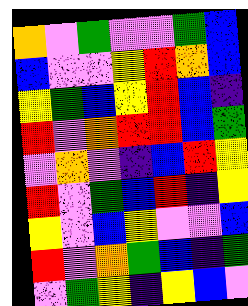[["orange", "violet", "green", "violet", "violet", "green", "blue"], ["blue", "violet", "violet", "yellow", "red", "orange", "blue"], ["yellow", "green", "blue", "yellow", "red", "blue", "indigo"], ["red", "violet", "orange", "red", "red", "blue", "green"], ["violet", "orange", "violet", "indigo", "blue", "red", "yellow"], ["red", "violet", "green", "blue", "red", "indigo", "yellow"], ["yellow", "violet", "blue", "yellow", "violet", "violet", "blue"], ["red", "violet", "orange", "green", "blue", "indigo", "green"], ["violet", "green", "yellow", "indigo", "yellow", "blue", "violet"]]